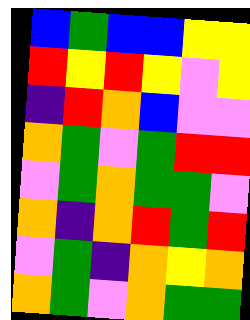[["blue", "green", "blue", "blue", "yellow", "yellow"], ["red", "yellow", "red", "yellow", "violet", "yellow"], ["indigo", "red", "orange", "blue", "violet", "violet"], ["orange", "green", "violet", "green", "red", "red"], ["violet", "green", "orange", "green", "green", "violet"], ["orange", "indigo", "orange", "red", "green", "red"], ["violet", "green", "indigo", "orange", "yellow", "orange"], ["orange", "green", "violet", "orange", "green", "green"]]